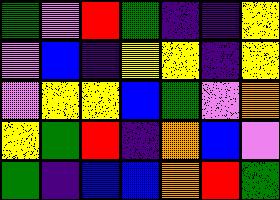[["green", "violet", "red", "green", "indigo", "indigo", "yellow"], ["violet", "blue", "indigo", "yellow", "yellow", "indigo", "yellow"], ["violet", "yellow", "yellow", "blue", "green", "violet", "orange"], ["yellow", "green", "red", "indigo", "orange", "blue", "violet"], ["green", "indigo", "blue", "blue", "orange", "red", "green"]]